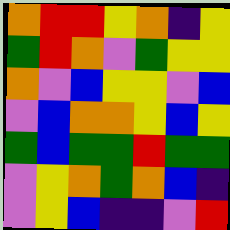[["orange", "red", "red", "yellow", "orange", "indigo", "yellow"], ["green", "red", "orange", "violet", "green", "yellow", "yellow"], ["orange", "violet", "blue", "yellow", "yellow", "violet", "blue"], ["violet", "blue", "orange", "orange", "yellow", "blue", "yellow"], ["green", "blue", "green", "green", "red", "green", "green"], ["violet", "yellow", "orange", "green", "orange", "blue", "indigo"], ["violet", "yellow", "blue", "indigo", "indigo", "violet", "red"]]